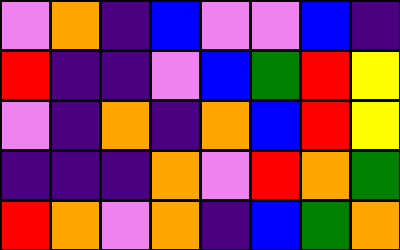[["violet", "orange", "indigo", "blue", "violet", "violet", "blue", "indigo"], ["red", "indigo", "indigo", "violet", "blue", "green", "red", "yellow"], ["violet", "indigo", "orange", "indigo", "orange", "blue", "red", "yellow"], ["indigo", "indigo", "indigo", "orange", "violet", "red", "orange", "green"], ["red", "orange", "violet", "orange", "indigo", "blue", "green", "orange"]]